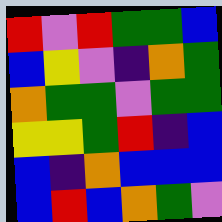[["red", "violet", "red", "green", "green", "blue"], ["blue", "yellow", "violet", "indigo", "orange", "green"], ["orange", "green", "green", "violet", "green", "green"], ["yellow", "yellow", "green", "red", "indigo", "blue"], ["blue", "indigo", "orange", "blue", "blue", "blue"], ["blue", "red", "blue", "orange", "green", "violet"]]